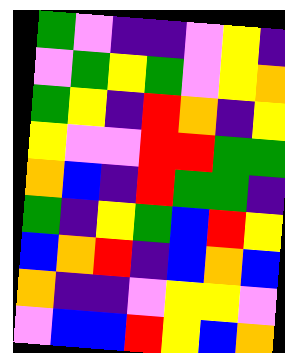[["green", "violet", "indigo", "indigo", "violet", "yellow", "indigo"], ["violet", "green", "yellow", "green", "violet", "yellow", "orange"], ["green", "yellow", "indigo", "red", "orange", "indigo", "yellow"], ["yellow", "violet", "violet", "red", "red", "green", "green"], ["orange", "blue", "indigo", "red", "green", "green", "indigo"], ["green", "indigo", "yellow", "green", "blue", "red", "yellow"], ["blue", "orange", "red", "indigo", "blue", "orange", "blue"], ["orange", "indigo", "indigo", "violet", "yellow", "yellow", "violet"], ["violet", "blue", "blue", "red", "yellow", "blue", "orange"]]